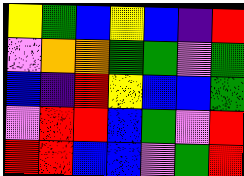[["yellow", "green", "blue", "yellow", "blue", "indigo", "red"], ["violet", "orange", "orange", "green", "green", "violet", "green"], ["blue", "indigo", "red", "yellow", "blue", "blue", "green"], ["violet", "red", "red", "blue", "green", "violet", "red"], ["red", "red", "blue", "blue", "violet", "green", "red"]]